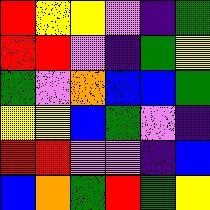[["red", "yellow", "yellow", "violet", "indigo", "green"], ["red", "red", "violet", "indigo", "green", "yellow"], ["green", "violet", "orange", "blue", "blue", "green"], ["yellow", "yellow", "blue", "green", "violet", "indigo"], ["red", "red", "violet", "violet", "indigo", "blue"], ["blue", "orange", "green", "red", "green", "yellow"]]